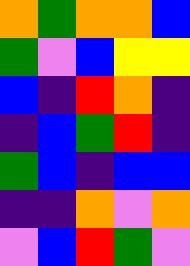[["orange", "green", "orange", "orange", "blue"], ["green", "violet", "blue", "yellow", "yellow"], ["blue", "indigo", "red", "orange", "indigo"], ["indigo", "blue", "green", "red", "indigo"], ["green", "blue", "indigo", "blue", "blue"], ["indigo", "indigo", "orange", "violet", "orange"], ["violet", "blue", "red", "green", "violet"]]